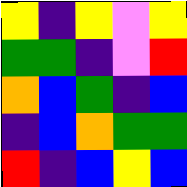[["yellow", "indigo", "yellow", "violet", "yellow"], ["green", "green", "indigo", "violet", "red"], ["orange", "blue", "green", "indigo", "blue"], ["indigo", "blue", "orange", "green", "green"], ["red", "indigo", "blue", "yellow", "blue"]]